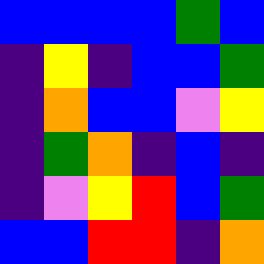[["blue", "blue", "blue", "blue", "green", "blue"], ["indigo", "yellow", "indigo", "blue", "blue", "green"], ["indigo", "orange", "blue", "blue", "violet", "yellow"], ["indigo", "green", "orange", "indigo", "blue", "indigo"], ["indigo", "violet", "yellow", "red", "blue", "green"], ["blue", "blue", "red", "red", "indigo", "orange"]]